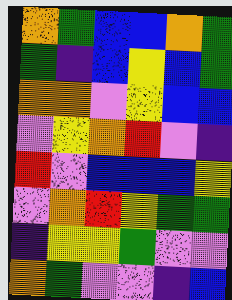[["orange", "green", "blue", "blue", "orange", "green"], ["green", "indigo", "blue", "yellow", "blue", "green"], ["orange", "orange", "violet", "yellow", "blue", "blue"], ["violet", "yellow", "orange", "red", "violet", "indigo"], ["red", "violet", "blue", "blue", "blue", "yellow"], ["violet", "orange", "red", "yellow", "green", "green"], ["indigo", "yellow", "yellow", "green", "violet", "violet"], ["orange", "green", "violet", "violet", "indigo", "blue"]]